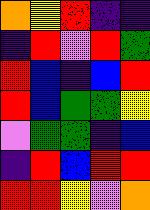[["orange", "yellow", "red", "indigo", "indigo"], ["indigo", "red", "violet", "red", "green"], ["red", "blue", "indigo", "blue", "red"], ["red", "blue", "green", "green", "yellow"], ["violet", "green", "green", "indigo", "blue"], ["indigo", "red", "blue", "red", "red"], ["red", "red", "yellow", "violet", "orange"]]